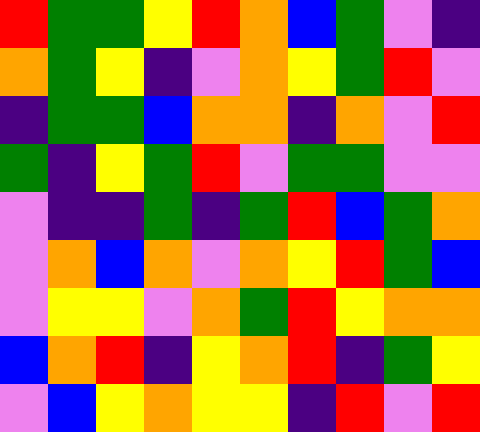[["red", "green", "green", "yellow", "red", "orange", "blue", "green", "violet", "indigo"], ["orange", "green", "yellow", "indigo", "violet", "orange", "yellow", "green", "red", "violet"], ["indigo", "green", "green", "blue", "orange", "orange", "indigo", "orange", "violet", "red"], ["green", "indigo", "yellow", "green", "red", "violet", "green", "green", "violet", "violet"], ["violet", "indigo", "indigo", "green", "indigo", "green", "red", "blue", "green", "orange"], ["violet", "orange", "blue", "orange", "violet", "orange", "yellow", "red", "green", "blue"], ["violet", "yellow", "yellow", "violet", "orange", "green", "red", "yellow", "orange", "orange"], ["blue", "orange", "red", "indigo", "yellow", "orange", "red", "indigo", "green", "yellow"], ["violet", "blue", "yellow", "orange", "yellow", "yellow", "indigo", "red", "violet", "red"]]